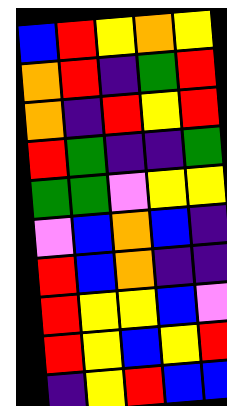[["blue", "red", "yellow", "orange", "yellow"], ["orange", "red", "indigo", "green", "red"], ["orange", "indigo", "red", "yellow", "red"], ["red", "green", "indigo", "indigo", "green"], ["green", "green", "violet", "yellow", "yellow"], ["violet", "blue", "orange", "blue", "indigo"], ["red", "blue", "orange", "indigo", "indigo"], ["red", "yellow", "yellow", "blue", "violet"], ["red", "yellow", "blue", "yellow", "red"], ["indigo", "yellow", "red", "blue", "blue"]]